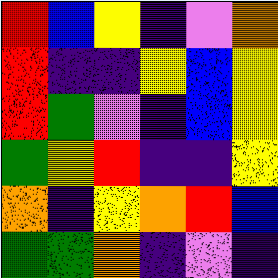[["red", "blue", "yellow", "indigo", "violet", "orange"], ["red", "indigo", "indigo", "yellow", "blue", "yellow"], ["red", "green", "violet", "indigo", "blue", "yellow"], ["green", "yellow", "red", "indigo", "indigo", "yellow"], ["orange", "indigo", "yellow", "orange", "red", "blue"], ["green", "green", "orange", "indigo", "violet", "indigo"]]